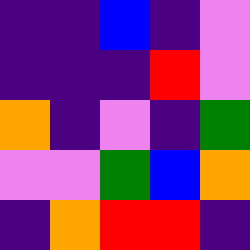[["indigo", "indigo", "blue", "indigo", "violet"], ["indigo", "indigo", "indigo", "red", "violet"], ["orange", "indigo", "violet", "indigo", "green"], ["violet", "violet", "green", "blue", "orange"], ["indigo", "orange", "red", "red", "indigo"]]